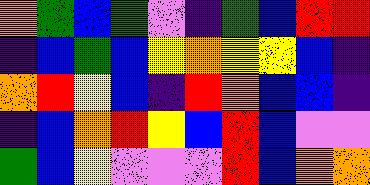[["orange", "green", "blue", "green", "violet", "indigo", "green", "blue", "red", "red"], ["indigo", "blue", "green", "blue", "yellow", "orange", "yellow", "yellow", "blue", "indigo"], ["orange", "red", "yellow", "blue", "indigo", "red", "orange", "blue", "blue", "indigo"], ["indigo", "blue", "orange", "red", "yellow", "blue", "red", "blue", "violet", "violet"], ["green", "blue", "yellow", "violet", "violet", "violet", "red", "blue", "orange", "orange"]]